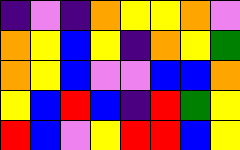[["indigo", "violet", "indigo", "orange", "yellow", "yellow", "orange", "violet"], ["orange", "yellow", "blue", "yellow", "indigo", "orange", "yellow", "green"], ["orange", "yellow", "blue", "violet", "violet", "blue", "blue", "orange"], ["yellow", "blue", "red", "blue", "indigo", "red", "green", "yellow"], ["red", "blue", "violet", "yellow", "red", "red", "blue", "yellow"]]